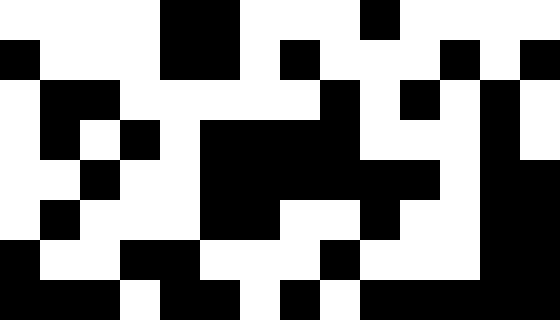[["white", "white", "white", "white", "black", "black", "white", "white", "white", "black", "white", "white", "white", "white"], ["black", "white", "white", "white", "black", "black", "white", "black", "white", "white", "white", "black", "white", "black"], ["white", "black", "black", "white", "white", "white", "white", "white", "black", "white", "black", "white", "black", "white"], ["white", "black", "white", "black", "white", "black", "black", "black", "black", "white", "white", "white", "black", "white"], ["white", "white", "black", "white", "white", "black", "black", "black", "black", "black", "black", "white", "black", "black"], ["white", "black", "white", "white", "white", "black", "black", "white", "white", "black", "white", "white", "black", "black"], ["black", "white", "white", "black", "black", "white", "white", "white", "black", "white", "white", "white", "black", "black"], ["black", "black", "black", "white", "black", "black", "white", "black", "white", "black", "black", "black", "black", "black"]]